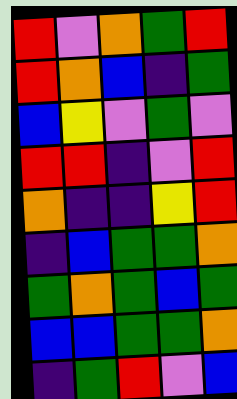[["red", "violet", "orange", "green", "red"], ["red", "orange", "blue", "indigo", "green"], ["blue", "yellow", "violet", "green", "violet"], ["red", "red", "indigo", "violet", "red"], ["orange", "indigo", "indigo", "yellow", "red"], ["indigo", "blue", "green", "green", "orange"], ["green", "orange", "green", "blue", "green"], ["blue", "blue", "green", "green", "orange"], ["indigo", "green", "red", "violet", "blue"]]